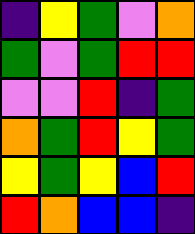[["indigo", "yellow", "green", "violet", "orange"], ["green", "violet", "green", "red", "red"], ["violet", "violet", "red", "indigo", "green"], ["orange", "green", "red", "yellow", "green"], ["yellow", "green", "yellow", "blue", "red"], ["red", "orange", "blue", "blue", "indigo"]]